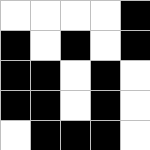[["white", "white", "white", "white", "black"], ["black", "white", "black", "white", "black"], ["black", "black", "white", "black", "white"], ["black", "black", "white", "black", "white"], ["white", "black", "black", "black", "white"]]